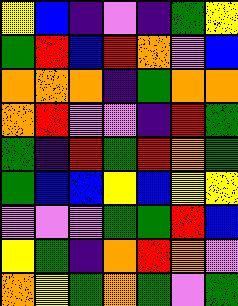[["yellow", "blue", "indigo", "violet", "indigo", "green", "yellow"], ["green", "red", "blue", "red", "orange", "violet", "blue"], ["orange", "orange", "orange", "indigo", "green", "orange", "orange"], ["orange", "red", "violet", "violet", "indigo", "red", "green"], ["green", "indigo", "red", "green", "red", "orange", "green"], ["green", "blue", "blue", "yellow", "blue", "yellow", "yellow"], ["violet", "violet", "violet", "green", "green", "red", "blue"], ["yellow", "green", "indigo", "orange", "red", "orange", "violet"], ["orange", "yellow", "green", "orange", "green", "violet", "green"]]